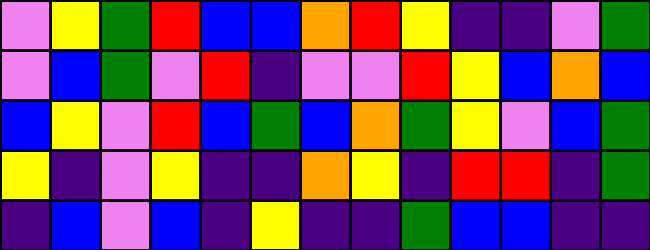[["violet", "yellow", "green", "red", "blue", "blue", "orange", "red", "yellow", "indigo", "indigo", "violet", "green"], ["violet", "blue", "green", "violet", "red", "indigo", "violet", "violet", "red", "yellow", "blue", "orange", "blue"], ["blue", "yellow", "violet", "red", "blue", "green", "blue", "orange", "green", "yellow", "violet", "blue", "green"], ["yellow", "indigo", "violet", "yellow", "indigo", "indigo", "orange", "yellow", "indigo", "red", "red", "indigo", "green"], ["indigo", "blue", "violet", "blue", "indigo", "yellow", "indigo", "indigo", "green", "blue", "blue", "indigo", "indigo"]]